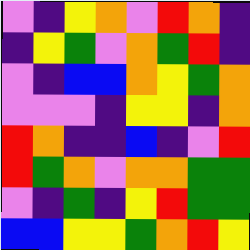[["violet", "indigo", "yellow", "orange", "violet", "red", "orange", "indigo"], ["indigo", "yellow", "green", "violet", "orange", "green", "red", "indigo"], ["violet", "indigo", "blue", "blue", "orange", "yellow", "green", "orange"], ["violet", "violet", "violet", "indigo", "yellow", "yellow", "indigo", "orange"], ["red", "orange", "indigo", "indigo", "blue", "indigo", "violet", "red"], ["red", "green", "orange", "violet", "orange", "orange", "green", "green"], ["violet", "indigo", "green", "indigo", "yellow", "red", "green", "green"], ["blue", "blue", "yellow", "yellow", "green", "orange", "red", "yellow"]]